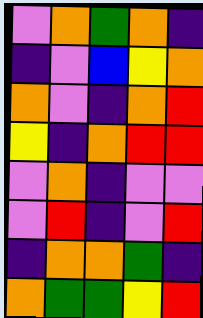[["violet", "orange", "green", "orange", "indigo"], ["indigo", "violet", "blue", "yellow", "orange"], ["orange", "violet", "indigo", "orange", "red"], ["yellow", "indigo", "orange", "red", "red"], ["violet", "orange", "indigo", "violet", "violet"], ["violet", "red", "indigo", "violet", "red"], ["indigo", "orange", "orange", "green", "indigo"], ["orange", "green", "green", "yellow", "red"]]